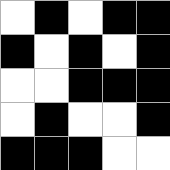[["white", "black", "white", "black", "black"], ["black", "white", "black", "white", "black"], ["white", "white", "black", "black", "black"], ["white", "black", "white", "white", "black"], ["black", "black", "black", "white", "white"]]